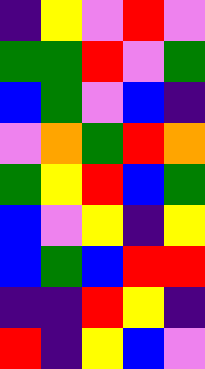[["indigo", "yellow", "violet", "red", "violet"], ["green", "green", "red", "violet", "green"], ["blue", "green", "violet", "blue", "indigo"], ["violet", "orange", "green", "red", "orange"], ["green", "yellow", "red", "blue", "green"], ["blue", "violet", "yellow", "indigo", "yellow"], ["blue", "green", "blue", "red", "red"], ["indigo", "indigo", "red", "yellow", "indigo"], ["red", "indigo", "yellow", "blue", "violet"]]